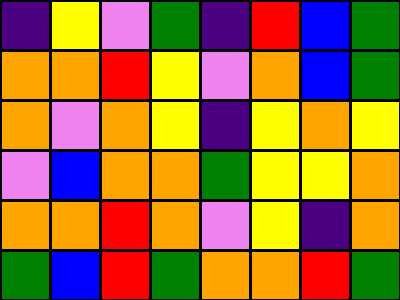[["indigo", "yellow", "violet", "green", "indigo", "red", "blue", "green"], ["orange", "orange", "red", "yellow", "violet", "orange", "blue", "green"], ["orange", "violet", "orange", "yellow", "indigo", "yellow", "orange", "yellow"], ["violet", "blue", "orange", "orange", "green", "yellow", "yellow", "orange"], ["orange", "orange", "red", "orange", "violet", "yellow", "indigo", "orange"], ["green", "blue", "red", "green", "orange", "orange", "red", "green"]]